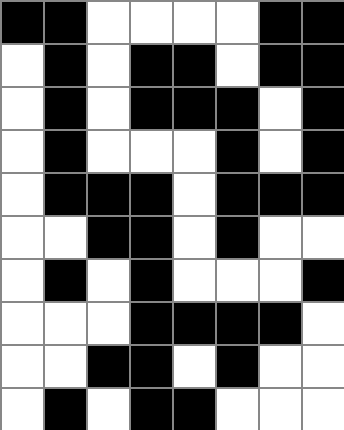[["black", "black", "white", "white", "white", "white", "black", "black"], ["white", "black", "white", "black", "black", "white", "black", "black"], ["white", "black", "white", "black", "black", "black", "white", "black"], ["white", "black", "white", "white", "white", "black", "white", "black"], ["white", "black", "black", "black", "white", "black", "black", "black"], ["white", "white", "black", "black", "white", "black", "white", "white"], ["white", "black", "white", "black", "white", "white", "white", "black"], ["white", "white", "white", "black", "black", "black", "black", "white"], ["white", "white", "black", "black", "white", "black", "white", "white"], ["white", "black", "white", "black", "black", "white", "white", "white"]]